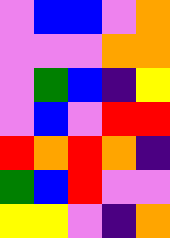[["violet", "blue", "blue", "violet", "orange"], ["violet", "violet", "violet", "orange", "orange"], ["violet", "green", "blue", "indigo", "yellow"], ["violet", "blue", "violet", "red", "red"], ["red", "orange", "red", "orange", "indigo"], ["green", "blue", "red", "violet", "violet"], ["yellow", "yellow", "violet", "indigo", "orange"]]